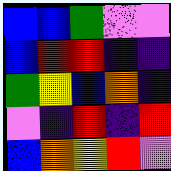[["blue", "blue", "green", "violet", "violet"], ["blue", "red", "red", "indigo", "indigo"], ["green", "yellow", "blue", "orange", "indigo"], ["violet", "indigo", "red", "indigo", "red"], ["blue", "orange", "yellow", "red", "violet"]]